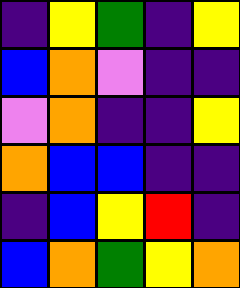[["indigo", "yellow", "green", "indigo", "yellow"], ["blue", "orange", "violet", "indigo", "indigo"], ["violet", "orange", "indigo", "indigo", "yellow"], ["orange", "blue", "blue", "indigo", "indigo"], ["indigo", "blue", "yellow", "red", "indigo"], ["blue", "orange", "green", "yellow", "orange"]]